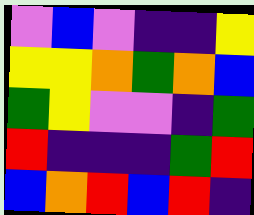[["violet", "blue", "violet", "indigo", "indigo", "yellow"], ["yellow", "yellow", "orange", "green", "orange", "blue"], ["green", "yellow", "violet", "violet", "indigo", "green"], ["red", "indigo", "indigo", "indigo", "green", "red"], ["blue", "orange", "red", "blue", "red", "indigo"]]